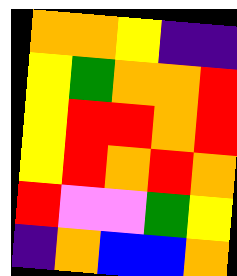[["orange", "orange", "yellow", "indigo", "indigo"], ["yellow", "green", "orange", "orange", "red"], ["yellow", "red", "red", "orange", "red"], ["yellow", "red", "orange", "red", "orange"], ["red", "violet", "violet", "green", "yellow"], ["indigo", "orange", "blue", "blue", "orange"]]